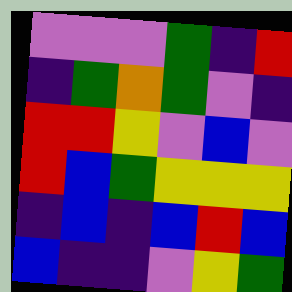[["violet", "violet", "violet", "green", "indigo", "red"], ["indigo", "green", "orange", "green", "violet", "indigo"], ["red", "red", "yellow", "violet", "blue", "violet"], ["red", "blue", "green", "yellow", "yellow", "yellow"], ["indigo", "blue", "indigo", "blue", "red", "blue"], ["blue", "indigo", "indigo", "violet", "yellow", "green"]]